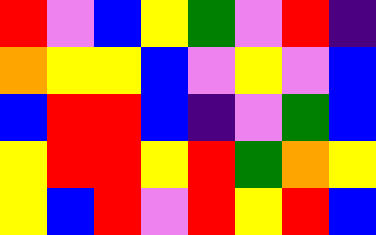[["red", "violet", "blue", "yellow", "green", "violet", "red", "indigo"], ["orange", "yellow", "yellow", "blue", "violet", "yellow", "violet", "blue"], ["blue", "red", "red", "blue", "indigo", "violet", "green", "blue"], ["yellow", "red", "red", "yellow", "red", "green", "orange", "yellow"], ["yellow", "blue", "red", "violet", "red", "yellow", "red", "blue"]]